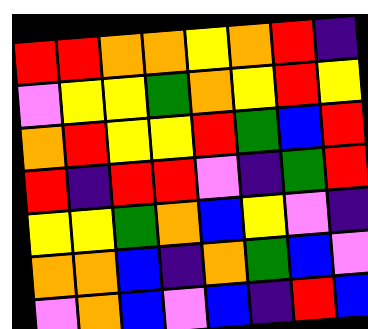[["red", "red", "orange", "orange", "yellow", "orange", "red", "indigo"], ["violet", "yellow", "yellow", "green", "orange", "yellow", "red", "yellow"], ["orange", "red", "yellow", "yellow", "red", "green", "blue", "red"], ["red", "indigo", "red", "red", "violet", "indigo", "green", "red"], ["yellow", "yellow", "green", "orange", "blue", "yellow", "violet", "indigo"], ["orange", "orange", "blue", "indigo", "orange", "green", "blue", "violet"], ["violet", "orange", "blue", "violet", "blue", "indigo", "red", "blue"]]